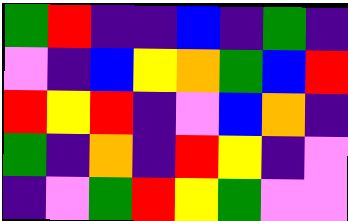[["green", "red", "indigo", "indigo", "blue", "indigo", "green", "indigo"], ["violet", "indigo", "blue", "yellow", "orange", "green", "blue", "red"], ["red", "yellow", "red", "indigo", "violet", "blue", "orange", "indigo"], ["green", "indigo", "orange", "indigo", "red", "yellow", "indigo", "violet"], ["indigo", "violet", "green", "red", "yellow", "green", "violet", "violet"]]